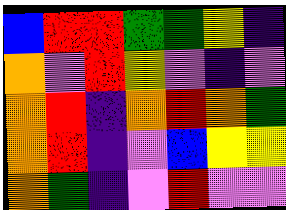[["blue", "red", "red", "green", "green", "yellow", "indigo"], ["orange", "violet", "red", "yellow", "violet", "indigo", "violet"], ["orange", "red", "indigo", "orange", "red", "orange", "green"], ["orange", "red", "indigo", "violet", "blue", "yellow", "yellow"], ["orange", "green", "indigo", "violet", "red", "violet", "violet"]]